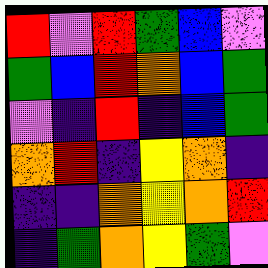[["red", "violet", "red", "green", "blue", "violet"], ["green", "blue", "red", "orange", "blue", "green"], ["violet", "indigo", "red", "indigo", "blue", "green"], ["orange", "red", "indigo", "yellow", "orange", "indigo"], ["indigo", "indigo", "orange", "yellow", "orange", "red"], ["indigo", "green", "orange", "yellow", "green", "violet"]]